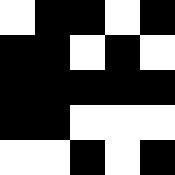[["white", "black", "black", "white", "black"], ["black", "black", "white", "black", "white"], ["black", "black", "black", "black", "black"], ["black", "black", "white", "white", "white"], ["white", "white", "black", "white", "black"]]